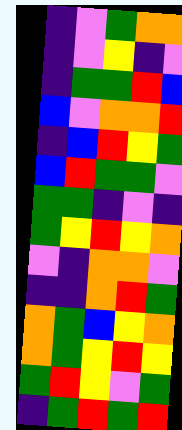[["indigo", "violet", "green", "orange", "orange"], ["indigo", "violet", "yellow", "indigo", "violet"], ["indigo", "green", "green", "red", "blue"], ["blue", "violet", "orange", "orange", "red"], ["indigo", "blue", "red", "yellow", "green"], ["blue", "red", "green", "green", "violet"], ["green", "green", "indigo", "violet", "indigo"], ["green", "yellow", "red", "yellow", "orange"], ["violet", "indigo", "orange", "orange", "violet"], ["indigo", "indigo", "orange", "red", "green"], ["orange", "green", "blue", "yellow", "orange"], ["orange", "green", "yellow", "red", "yellow"], ["green", "red", "yellow", "violet", "green"], ["indigo", "green", "red", "green", "red"]]